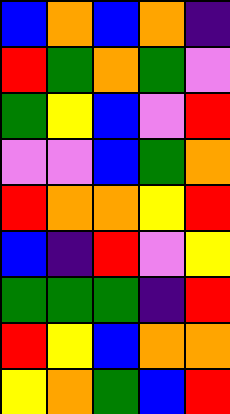[["blue", "orange", "blue", "orange", "indigo"], ["red", "green", "orange", "green", "violet"], ["green", "yellow", "blue", "violet", "red"], ["violet", "violet", "blue", "green", "orange"], ["red", "orange", "orange", "yellow", "red"], ["blue", "indigo", "red", "violet", "yellow"], ["green", "green", "green", "indigo", "red"], ["red", "yellow", "blue", "orange", "orange"], ["yellow", "orange", "green", "blue", "red"]]